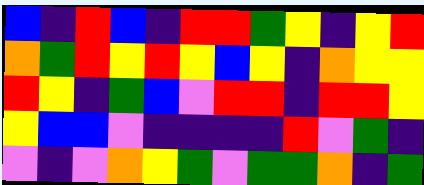[["blue", "indigo", "red", "blue", "indigo", "red", "red", "green", "yellow", "indigo", "yellow", "red"], ["orange", "green", "red", "yellow", "red", "yellow", "blue", "yellow", "indigo", "orange", "yellow", "yellow"], ["red", "yellow", "indigo", "green", "blue", "violet", "red", "red", "indigo", "red", "red", "yellow"], ["yellow", "blue", "blue", "violet", "indigo", "indigo", "indigo", "indigo", "red", "violet", "green", "indigo"], ["violet", "indigo", "violet", "orange", "yellow", "green", "violet", "green", "green", "orange", "indigo", "green"]]